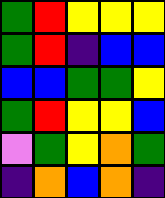[["green", "red", "yellow", "yellow", "yellow"], ["green", "red", "indigo", "blue", "blue"], ["blue", "blue", "green", "green", "yellow"], ["green", "red", "yellow", "yellow", "blue"], ["violet", "green", "yellow", "orange", "green"], ["indigo", "orange", "blue", "orange", "indigo"]]